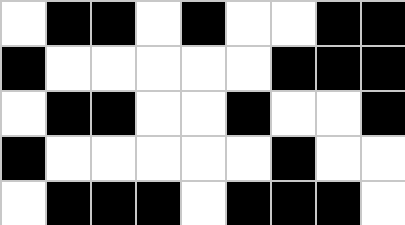[["white", "black", "black", "white", "black", "white", "white", "black", "black"], ["black", "white", "white", "white", "white", "white", "black", "black", "black"], ["white", "black", "black", "white", "white", "black", "white", "white", "black"], ["black", "white", "white", "white", "white", "white", "black", "white", "white"], ["white", "black", "black", "black", "white", "black", "black", "black", "white"]]